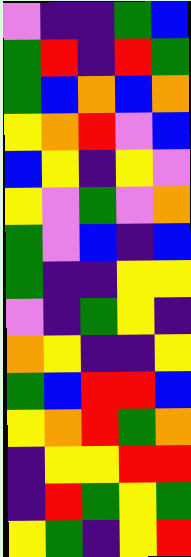[["violet", "indigo", "indigo", "green", "blue"], ["green", "red", "indigo", "red", "green"], ["green", "blue", "orange", "blue", "orange"], ["yellow", "orange", "red", "violet", "blue"], ["blue", "yellow", "indigo", "yellow", "violet"], ["yellow", "violet", "green", "violet", "orange"], ["green", "violet", "blue", "indigo", "blue"], ["green", "indigo", "indigo", "yellow", "yellow"], ["violet", "indigo", "green", "yellow", "indigo"], ["orange", "yellow", "indigo", "indigo", "yellow"], ["green", "blue", "red", "red", "blue"], ["yellow", "orange", "red", "green", "orange"], ["indigo", "yellow", "yellow", "red", "red"], ["indigo", "red", "green", "yellow", "green"], ["yellow", "green", "indigo", "yellow", "red"]]